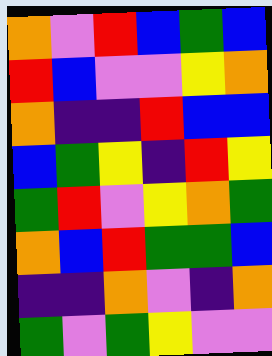[["orange", "violet", "red", "blue", "green", "blue"], ["red", "blue", "violet", "violet", "yellow", "orange"], ["orange", "indigo", "indigo", "red", "blue", "blue"], ["blue", "green", "yellow", "indigo", "red", "yellow"], ["green", "red", "violet", "yellow", "orange", "green"], ["orange", "blue", "red", "green", "green", "blue"], ["indigo", "indigo", "orange", "violet", "indigo", "orange"], ["green", "violet", "green", "yellow", "violet", "violet"]]